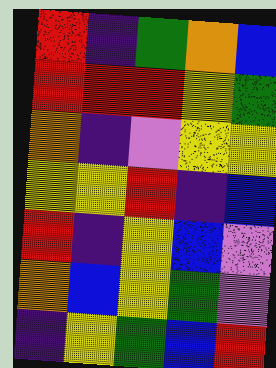[["red", "indigo", "green", "orange", "blue"], ["red", "red", "red", "yellow", "green"], ["orange", "indigo", "violet", "yellow", "yellow"], ["yellow", "yellow", "red", "indigo", "blue"], ["red", "indigo", "yellow", "blue", "violet"], ["orange", "blue", "yellow", "green", "violet"], ["indigo", "yellow", "green", "blue", "red"]]